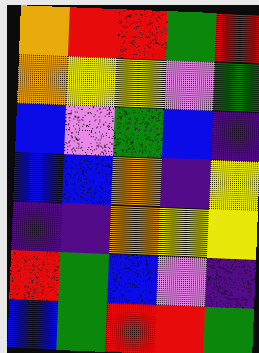[["orange", "red", "red", "green", "red"], ["orange", "yellow", "yellow", "violet", "green"], ["blue", "violet", "green", "blue", "indigo"], ["blue", "blue", "orange", "indigo", "yellow"], ["indigo", "indigo", "orange", "yellow", "yellow"], ["red", "green", "blue", "violet", "indigo"], ["blue", "green", "red", "red", "green"]]